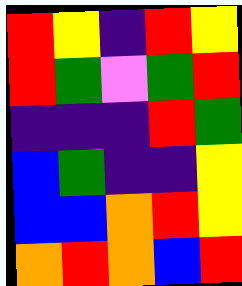[["red", "yellow", "indigo", "red", "yellow"], ["red", "green", "violet", "green", "red"], ["indigo", "indigo", "indigo", "red", "green"], ["blue", "green", "indigo", "indigo", "yellow"], ["blue", "blue", "orange", "red", "yellow"], ["orange", "red", "orange", "blue", "red"]]